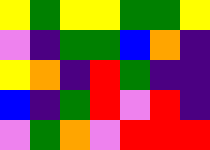[["yellow", "green", "yellow", "yellow", "green", "green", "yellow"], ["violet", "indigo", "green", "green", "blue", "orange", "indigo"], ["yellow", "orange", "indigo", "red", "green", "indigo", "indigo"], ["blue", "indigo", "green", "red", "violet", "red", "indigo"], ["violet", "green", "orange", "violet", "red", "red", "red"]]